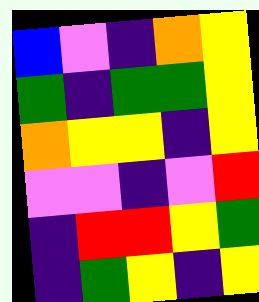[["blue", "violet", "indigo", "orange", "yellow"], ["green", "indigo", "green", "green", "yellow"], ["orange", "yellow", "yellow", "indigo", "yellow"], ["violet", "violet", "indigo", "violet", "red"], ["indigo", "red", "red", "yellow", "green"], ["indigo", "green", "yellow", "indigo", "yellow"]]